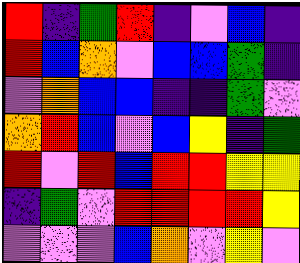[["red", "indigo", "green", "red", "indigo", "violet", "blue", "indigo"], ["red", "blue", "orange", "violet", "blue", "blue", "green", "indigo"], ["violet", "orange", "blue", "blue", "indigo", "indigo", "green", "violet"], ["orange", "red", "blue", "violet", "blue", "yellow", "indigo", "green"], ["red", "violet", "red", "blue", "red", "red", "yellow", "yellow"], ["indigo", "green", "violet", "red", "red", "red", "red", "yellow"], ["violet", "violet", "violet", "blue", "orange", "violet", "yellow", "violet"]]